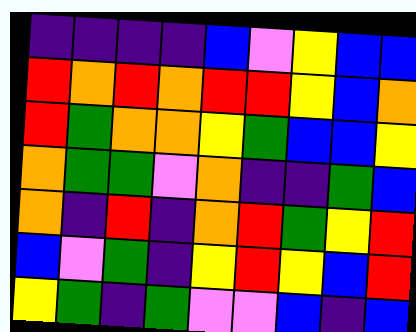[["indigo", "indigo", "indigo", "indigo", "blue", "violet", "yellow", "blue", "blue"], ["red", "orange", "red", "orange", "red", "red", "yellow", "blue", "orange"], ["red", "green", "orange", "orange", "yellow", "green", "blue", "blue", "yellow"], ["orange", "green", "green", "violet", "orange", "indigo", "indigo", "green", "blue"], ["orange", "indigo", "red", "indigo", "orange", "red", "green", "yellow", "red"], ["blue", "violet", "green", "indigo", "yellow", "red", "yellow", "blue", "red"], ["yellow", "green", "indigo", "green", "violet", "violet", "blue", "indigo", "blue"]]